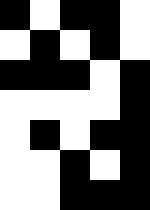[["black", "white", "black", "black", "white"], ["white", "black", "white", "black", "white"], ["black", "black", "black", "white", "black"], ["white", "white", "white", "white", "black"], ["white", "black", "white", "black", "black"], ["white", "white", "black", "white", "black"], ["white", "white", "black", "black", "black"]]